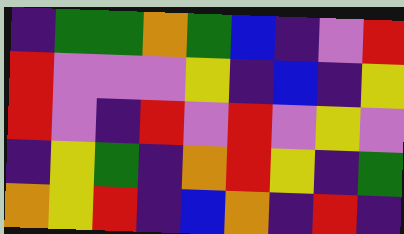[["indigo", "green", "green", "orange", "green", "blue", "indigo", "violet", "red"], ["red", "violet", "violet", "violet", "yellow", "indigo", "blue", "indigo", "yellow"], ["red", "violet", "indigo", "red", "violet", "red", "violet", "yellow", "violet"], ["indigo", "yellow", "green", "indigo", "orange", "red", "yellow", "indigo", "green"], ["orange", "yellow", "red", "indigo", "blue", "orange", "indigo", "red", "indigo"]]